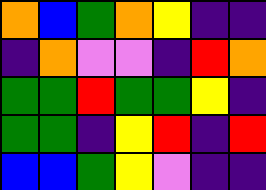[["orange", "blue", "green", "orange", "yellow", "indigo", "indigo"], ["indigo", "orange", "violet", "violet", "indigo", "red", "orange"], ["green", "green", "red", "green", "green", "yellow", "indigo"], ["green", "green", "indigo", "yellow", "red", "indigo", "red"], ["blue", "blue", "green", "yellow", "violet", "indigo", "indigo"]]